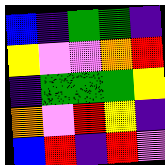[["blue", "indigo", "green", "green", "indigo"], ["yellow", "violet", "violet", "orange", "red"], ["indigo", "green", "green", "green", "yellow"], ["orange", "violet", "red", "yellow", "indigo"], ["blue", "red", "indigo", "red", "violet"]]